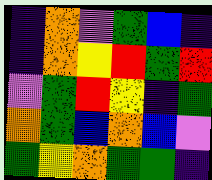[["indigo", "orange", "violet", "green", "blue", "indigo"], ["indigo", "orange", "yellow", "red", "green", "red"], ["violet", "green", "red", "yellow", "indigo", "green"], ["orange", "green", "blue", "orange", "blue", "violet"], ["green", "yellow", "orange", "green", "green", "indigo"]]